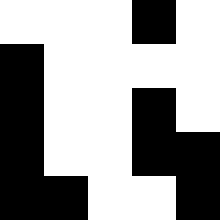[["white", "white", "white", "black", "white"], ["black", "white", "white", "white", "white"], ["black", "white", "white", "black", "white"], ["black", "white", "white", "black", "black"], ["black", "black", "white", "white", "black"]]